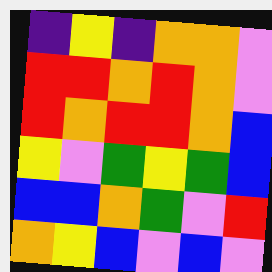[["indigo", "yellow", "indigo", "orange", "orange", "violet"], ["red", "red", "orange", "red", "orange", "violet"], ["red", "orange", "red", "red", "orange", "blue"], ["yellow", "violet", "green", "yellow", "green", "blue"], ["blue", "blue", "orange", "green", "violet", "red"], ["orange", "yellow", "blue", "violet", "blue", "violet"]]